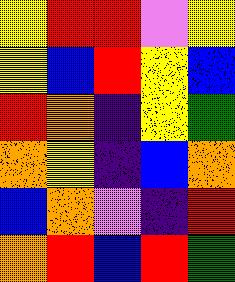[["yellow", "red", "red", "violet", "yellow"], ["yellow", "blue", "red", "yellow", "blue"], ["red", "orange", "indigo", "yellow", "green"], ["orange", "yellow", "indigo", "blue", "orange"], ["blue", "orange", "violet", "indigo", "red"], ["orange", "red", "blue", "red", "green"]]